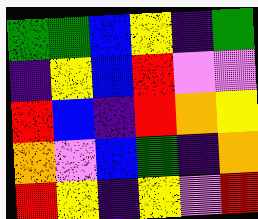[["green", "green", "blue", "yellow", "indigo", "green"], ["indigo", "yellow", "blue", "red", "violet", "violet"], ["red", "blue", "indigo", "red", "orange", "yellow"], ["orange", "violet", "blue", "green", "indigo", "orange"], ["red", "yellow", "indigo", "yellow", "violet", "red"]]